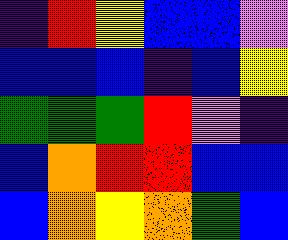[["indigo", "red", "yellow", "blue", "blue", "violet"], ["blue", "blue", "blue", "indigo", "blue", "yellow"], ["green", "green", "green", "red", "violet", "indigo"], ["blue", "orange", "red", "red", "blue", "blue"], ["blue", "orange", "yellow", "orange", "green", "blue"]]